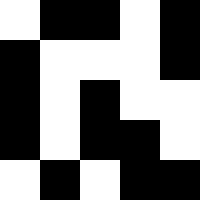[["white", "black", "black", "white", "black"], ["black", "white", "white", "white", "black"], ["black", "white", "black", "white", "white"], ["black", "white", "black", "black", "white"], ["white", "black", "white", "black", "black"]]